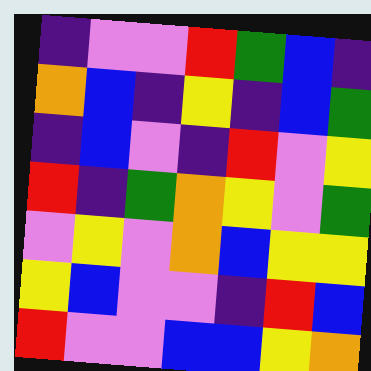[["indigo", "violet", "violet", "red", "green", "blue", "indigo"], ["orange", "blue", "indigo", "yellow", "indigo", "blue", "green"], ["indigo", "blue", "violet", "indigo", "red", "violet", "yellow"], ["red", "indigo", "green", "orange", "yellow", "violet", "green"], ["violet", "yellow", "violet", "orange", "blue", "yellow", "yellow"], ["yellow", "blue", "violet", "violet", "indigo", "red", "blue"], ["red", "violet", "violet", "blue", "blue", "yellow", "orange"]]